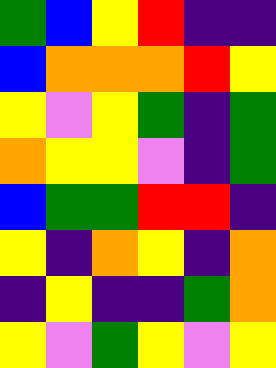[["green", "blue", "yellow", "red", "indigo", "indigo"], ["blue", "orange", "orange", "orange", "red", "yellow"], ["yellow", "violet", "yellow", "green", "indigo", "green"], ["orange", "yellow", "yellow", "violet", "indigo", "green"], ["blue", "green", "green", "red", "red", "indigo"], ["yellow", "indigo", "orange", "yellow", "indigo", "orange"], ["indigo", "yellow", "indigo", "indigo", "green", "orange"], ["yellow", "violet", "green", "yellow", "violet", "yellow"]]